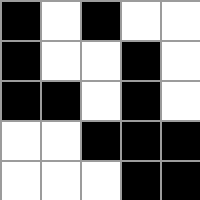[["black", "white", "black", "white", "white"], ["black", "white", "white", "black", "white"], ["black", "black", "white", "black", "white"], ["white", "white", "black", "black", "black"], ["white", "white", "white", "black", "black"]]